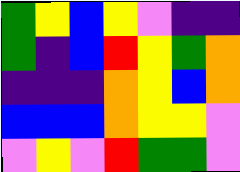[["green", "yellow", "blue", "yellow", "violet", "indigo", "indigo"], ["green", "indigo", "blue", "red", "yellow", "green", "orange"], ["indigo", "indigo", "indigo", "orange", "yellow", "blue", "orange"], ["blue", "blue", "blue", "orange", "yellow", "yellow", "violet"], ["violet", "yellow", "violet", "red", "green", "green", "violet"]]